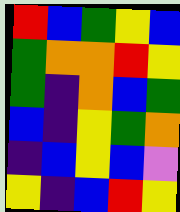[["red", "blue", "green", "yellow", "blue"], ["green", "orange", "orange", "red", "yellow"], ["green", "indigo", "orange", "blue", "green"], ["blue", "indigo", "yellow", "green", "orange"], ["indigo", "blue", "yellow", "blue", "violet"], ["yellow", "indigo", "blue", "red", "yellow"]]